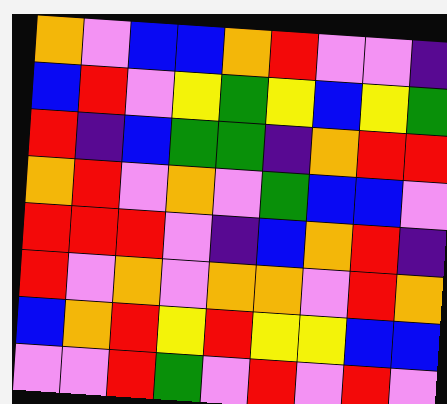[["orange", "violet", "blue", "blue", "orange", "red", "violet", "violet", "indigo"], ["blue", "red", "violet", "yellow", "green", "yellow", "blue", "yellow", "green"], ["red", "indigo", "blue", "green", "green", "indigo", "orange", "red", "red"], ["orange", "red", "violet", "orange", "violet", "green", "blue", "blue", "violet"], ["red", "red", "red", "violet", "indigo", "blue", "orange", "red", "indigo"], ["red", "violet", "orange", "violet", "orange", "orange", "violet", "red", "orange"], ["blue", "orange", "red", "yellow", "red", "yellow", "yellow", "blue", "blue"], ["violet", "violet", "red", "green", "violet", "red", "violet", "red", "violet"]]